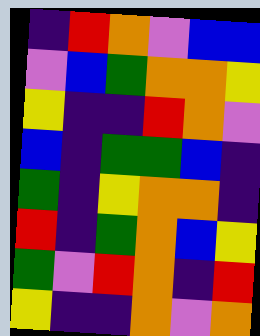[["indigo", "red", "orange", "violet", "blue", "blue"], ["violet", "blue", "green", "orange", "orange", "yellow"], ["yellow", "indigo", "indigo", "red", "orange", "violet"], ["blue", "indigo", "green", "green", "blue", "indigo"], ["green", "indigo", "yellow", "orange", "orange", "indigo"], ["red", "indigo", "green", "orange", "blue", "yellow"], ["green", "violet", "red", "orange", "indigo", "red"], ["yellow", "indigo", "indigo", "orange", "violet", "orange"]]